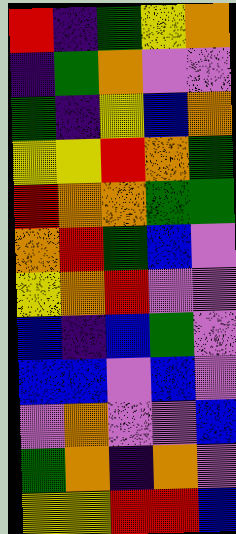[["red", "indigo", "green", "yellow", "orange"], ["indigo", "green", "orange", "violet", "violet"], ["green", "indigo", "yellow", "blue", "orange"], ["yellow", "yellow", "red", "orange", "green"], ["red", "orange", "orange", "green", "green"], ["orange", "red", "green", "blue", "violet"], ["yellow", "orange", "red", "violet", "violet"], ["blue", "indigo", "blue", "green", "violet"], ["blue", "blue", "violet", "blue", "violet"], ["violet", "orange", "violet", "violet", "blue"], ["green", "orange", "indigo", "orange", "violet"], ["yellow", "yellow", "red", "red", "blue"]]